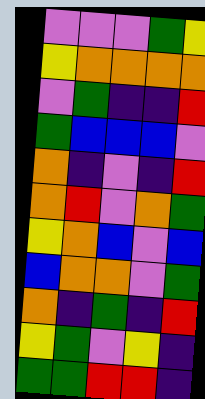[["violet", "violet", "violet", "green", "yellow"], ["yellow", "orange", "orange", "orange", "orange"], ["violet", "green", "indigo", "indigo", "red"], ["green", "blue", "blue", "blue", "violet"], ["orange", "indigo", "violet", "indigo", "red"], ["orange", "red", "violet", "orange", "green"], ["yellow", "orange", "blue", "violet", "blue"], ["blue", "orange", "orange", "violet", "green"], ["orange", "indigo", "green", "indigo", "red"], ["yellow", "green", "violet", "yellow", "indigo"], ["green", "green", "red", "red", "indigo"]]